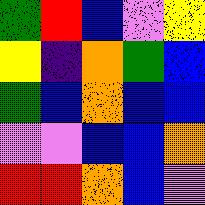[["green", "red", "blue", "violet", "yellow"], ["yellow", "indigo", "orange", "green", "blue"], ["green", "blue", "orange", "blue", "blue"], ["violet", "violet", "blue", "blue", "orange"], ["red", "red", "orange", "blue", "violet"]]